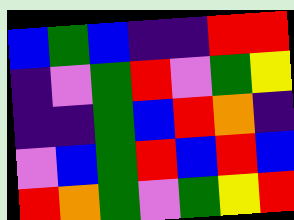[["blue", "green", "blue", "indigo", "indigo", "red", "red"], ["indigo", "violet", "green", "red", "violet", "green", "yellow"], ["indigo", "indigo", "green", "blue", "red", "orange", "indigo"], ["violet", "blue", "green", "red", "blue", "red", "blue"], ["red", "orange", "green", "violet", "green", "yellow", "red"]]